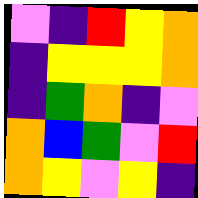[["violet", "indigo", "red", "yellow", "orange"], ["indigo", "yellow", "yellow", "yellow", "orange"], ["indigo", "green", "orange", "indigo", "violet"], ["orange", "blue", "green", "violet", "red"], ["orange", "yellow", "violet", "yellow", "indigo"]]